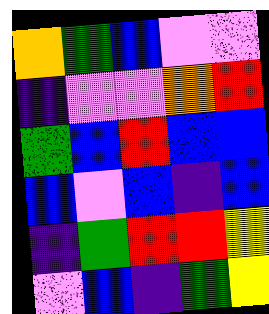[["orange", "green", "blue", "violet", "violet"], ["indigo", "violet", "violet", "orange", "red"], ["green", "blue", "red", "blue", "blue"], ["blue", "violet", "blue", "indigo", "blue"], ["indigo", "green", "red", "red", "yellow"], ["violet", "blue", "indigo", "green", "yellow"]]